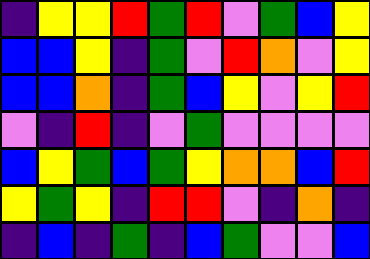[["indigo", "yellow", "yellow", "red", "green", "red", "violet", "green", "blue", "yellow"], ["blue", "blue", "yellow", "indigo", "green", "violet", "red", "orange", "violet", "yellow"], ["blue", "blue", "orange", "indigo", "green", "blue", "yellow", "violet", "yellow", "red"], ["violet", "indigo", "red", "indigo", "violet", "green", "violet", "violet", "violet", "violet"], ["blue", "yellow", "green", "blue", "green", "yellow", "orange", "orange", "blue", "red"], ["yellow", "green", "yellow", "indigo", "red", "red", "violet", "indigo", "orange", "indigo"], ["indigo", "blue", "indigo", "green", "indigo", "blue", "green", "violet", "violet", "blue"]]